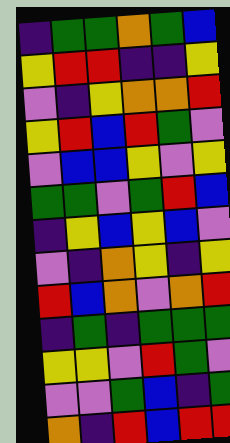[["indigo", "green", "green", "orange", "green", "blue"], ["yellow", "red", "red", "indigo", "indigo", "yellow"], ["violet", "indigo", "yellow", "orange", "orange", "red"], ["yellow", "red", "blue", "red", "green", "violet"], ["violet", "blue", "blue", "yellow", "violet", "yellow"], ["green", "green", "violet", "green", "red", "blue"], ["indigo", "yellow", "blue", "yellow", "blue", "violet"], ["violet", "indigo", "orange", "yellow", "indigo", "yellow"], ["red", "blue", "orange", "violet", "orange", "red"], ["indigo", "green", "indigo", "green", "green", "green"], ["yellow", "yellow", "violet", "red", "green", "violet"], ["violet", "violet", "green", "blue", "indigo", "green"], ["orange", "indigo", "red", "blue", "red", "red"]]